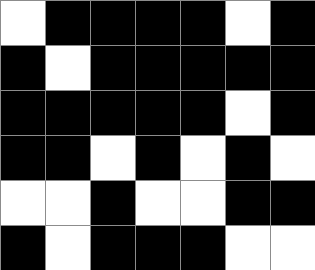[["white", "black", "black", "black", "black", "white", "black"], ["black", "white", "black", "black", "black", "black", "black"], ["black", "black", "black", "black", "black", "white", "black"], ["black", "black", "white", "black", "white", "black", "white"], ["white", "white", "black", "white", "white", "black", "black"], ["black", "white", "black", "black", "black", "white", "white"]]